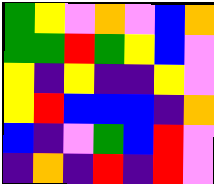[["green", "yellow", "violet", "orange", "violet", "blue", "orange"], ["green", "green", "red", "green", "yellow", "blue", "violet"], ["yellow", "indigo", "yellow", "indigo", "indigo", "yellow", "violet"], ["yellow", "red", "blue", "blue", "blue", "indigo", "orange"], ["blue", "indigo", "violet", "green", "blue", "red", "violet"], ["indigo", "orange", "indigo", "red", "indigo", "red", "violet"]]